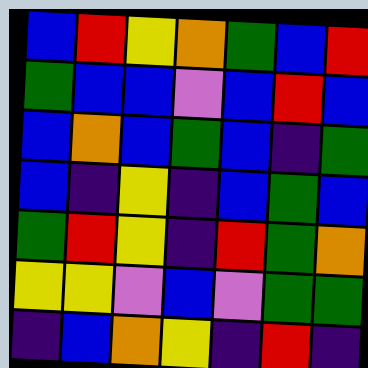[["blue", "red", "yellow", "orange", "green", "blue", "red"], ["green", "blue", "blue", "violet", "blue", "red", "blue"], ["blue", "orange", "blue", "green", "blue", "indigo", "green"], ["blue", "indigo", "yellow", "indigo", "blue", "green", "blue"], ["green", "red", "yellow", "indigo", "red", "green", "orange"], ["yellow", "yellow", "violet", "blue", "violet", "green", "green"], ["indigo", "blue", "orange", "yellow", "indigo", "red", "indigo"]]